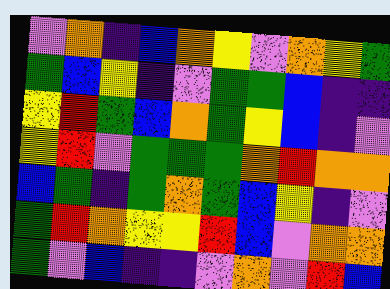[["violet", "orange", "indigo", "blue", "orange", "yellow", "violet", "orange", "yellow", "green"], ["green", "blue", "yellow", "indigo", "violet", "green", "green", "blue", "indigo", "indigo"], ["yellow", "red", "green", "blue", "orange", "green", "yellow", "blue", "indigo", "violet"], ["yellow", "red", "violet", "green", "green", "green", "orange", "red", "orange", "orange"], ["blue", "green", "indigo", "green", "orange", "green", "blue", "yellow", "indigo", "violet"], ["green", "red", "orange", "yellow", "yellow", "red", "blue", "violet", "orange", "orange"], ["green", "violet", "blue", "indigo", "indigo", "violet", "orange", "violet", "red", "blue"]]